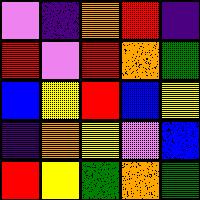[["violet", "indigo", "orange", "red", "indigo"], ["red", "violet", "red", "orange", "green"], ["blue", "yellow", "red", "blue", "yellow"], ["indigo", "orange", "yellow", "violet", "blue"], ["red", "yellow", "green", "orange", "green"]]